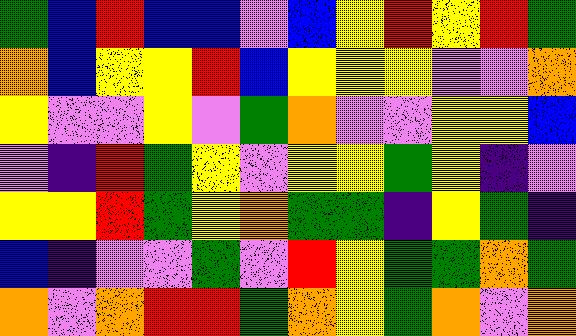[["green", "blue", "red", "blue", "blue", "violet", "blue", "yellow", "red", "yellow", "red", "green"], ["orange", "blue", "yellow", "yellow", "red", "blue", "yellow", "yellow", "yellow", "violet", "violet", "orange"], ["yellow", "violet", "violet", "yellow", "violet", "green", "orange", "violet", "violet", "yellow", "yellow", "blue"], ["violet", "indigo", "red", "green", "yellow", "violet", "yellow", "yellow", "green", "yellow", "indigo", "violet"], ["yellow", "yellow", "red", "green", "yellow", "orange", "green", "green", "indigo", "yellow", "green", "indigo"], ["blue", "indigo", "violet", "violet", "green", "violet", "red", "yellow", "green", "green", "orange", "green"], ["orange", "violet", "orange", "red", "red", "green", "orange", "yellow", "green", "orange", "violet", "orange"]]